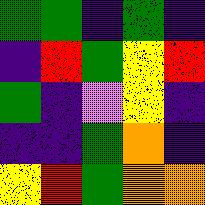[["green", "green", "indigo", "green", "indigo"], ["indigo", "red", "green", "yellow", "red"], ["green", "indigo", "violet", "yellow", "indigo"], ["indigo", "indigo", "green", "orange", "indigo"], ["yellow", "red", "green", "orange", "orange"]]